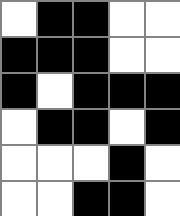[["white", "black", "black", "white", "white"], ["black", "black", "black", "white", "white"], ["black", "white", "black", "black", "black"], ["white", "black", "black", "white", "black"], ["white", "white", "white", "black", "white"], ["white", "white", "black", "black", "white"]]